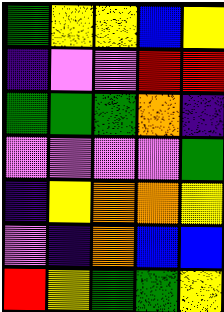[["green", "yellow", "yellow", "blue", "yellow"], ["indigo", "violet", "violet", "red", "red"], ["green", "green", "green", "orange", "indigo"], ["violet", "violet", "violet", "violet", "green"], ["indigo", "yellow", "orange", "orange", "yellow"], ["violet", "indigo", "orange", "blue", "blue"], ["red", "yellow", "green", "green", "yellow"]]